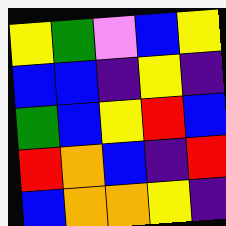[["yellow", "green", "violet", "blue", "yellow"], ["blue", "blue", "indigo", "yellow", "indigo"], ["green", "blue", "yellow", "red", "blue"], ["red", "orange", "blue", "indigo", "red"], ["blue", "orange", "orange", "yellow", "indigo"]]